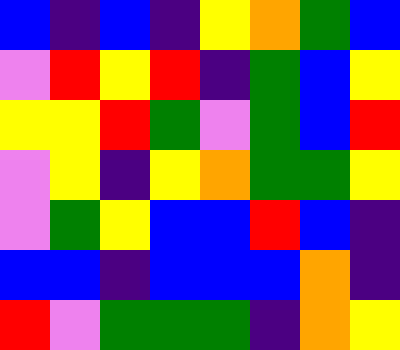[["blue", "indigo", "blue", "indigo", "yellow", "orange", "green", "blue"], ["violet", "red", "yellow", "red", "indigo", "green", "blue", "yellow"], ["yellow", "yellow", "red", "green", "violet", "green", "blue", "red"], ["violet", "yellow", "indigo", "yellow", "orange", "green", "green", "yellow"], ["violet", "green", "yellow", "blue", "blue", "red", "blue", "indigo"], ["blue", "blue", "indigo", "blue", "blue", "blue", "orange", "indigo"], ["red", "violet", "green", "green", "green", "indigo", "orange", "yellow"]]